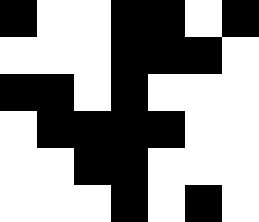[["black", "white", "white", "black", "black", "white", "black"], ["white", "white", "white", "black", "black", "black", "white"], ["black", "black", "white", "black", "white", "white", "white"], ["white", "black", "black", "black", "black", "white", "white"], ["white", "white", "black", "black", "white", "white", "white"], ["white", "white", "white", "black", "white", "black", "white"]]